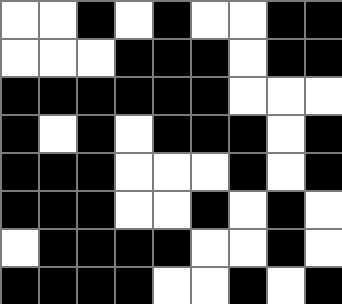[["white", "white", "black", "white", "black", "white", "white", "black", "black"], ["white", "white", "white", "black", "black", "black", "white", "black", "black"], ["black", "black", "black", "black", "black", "black", "white", "white", "white"], ["black", "white", "black", "white", "black", "black", "black", "white", "black"], ["black", "black", "black", "white", "white", "white", "black", "white", "black"], ["black", "black", "black", "white", "white", "black", "white", "black", "white"], ["white", "black", "black", "black", "black", "white", "white", "black", "white"], ["black", "black", "black", "black", "white", "white", "black", "white", "black"]]